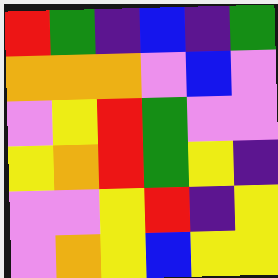[["red", "green", "indigo", "blue", "indigo", "green"], ["orange", "orange", "orange", "violet", "blue", "violet"], ["violet", "yellow", "red", "green", "violet", "violet"], ["yellow", "orange", "red", "green", "yellow", "indigo"], ["violet", "violet", "yellow", "red", "indigo", "yellow"], ["violet", "orange", "yellow", "blue", "yellow", "yellow"]]